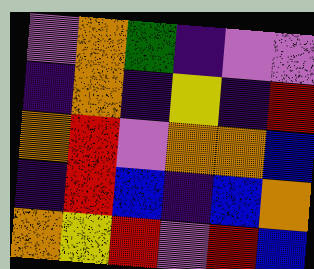[["violet", "orange", "green", "indigo", "violet", "violet"], ["indigo", "orange", "indigo", "yellow", "indigo", "red"], ["orange", "red", "violet", "orange", "orange", "blue"], ["indigo", "red", "blue", "indigo", "blue", "orange"], ["orange", "yellow", "red", "violet", "red", "blue"]]